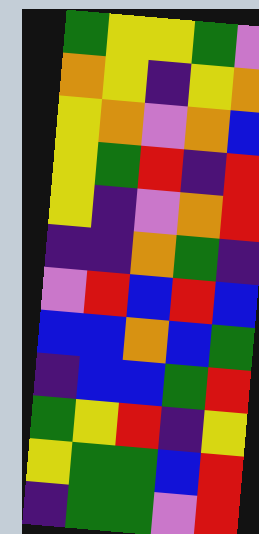[["green", "yellow", "yellow", "green", "violet"], ["orange", "yellow", "indigo", "yellow", "orange"], ["yellow", "orange", "violet", "orange", "blue"], ["yellow", "green", "red", "indigo", "red"], ["yellow", "indigo", "violet", "orange", "red"], ["indigo", "indigo", "orange", "green", "indigo"], ["violet", "red", "blue", "red", "blue"], ["blue", "blue", "orange", "blue", "green"], ["indigo", "blue", "blue", "green", "red"], ["green", "yellow", "red", "indigo", "yellow"], ["yellow", "green", "green", "blue", "red"], ["indigo", "green", "green", "violet", "red"]]